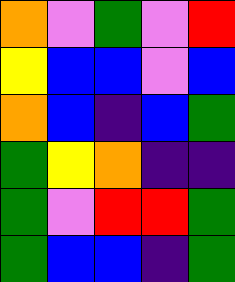[["orange", "violet", "green", "violet", "red"], ["yellow", "blue", "blue", "violet", "blue"], ["orange", "blue", "indigo", "blue", "green"], ["green", "yellow", "orange", "indigo", "indigo"], ["green", "violet", "red", "red", "green"], ["green", "blue", "blue", "indigo", "green"]]